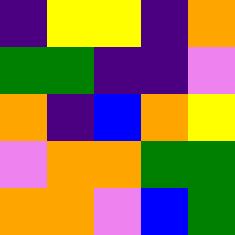[["indigo", "yellow", "yellow", "indigo", "orange"], ["green", "green", "indigo", "indigo", "violet"], ["orange", "indigo", "blue", "orange", "yellow"], ["violet", "orange", "orange", "green", "green"], ["orange", "orange", "violet", "blue", "green"]]